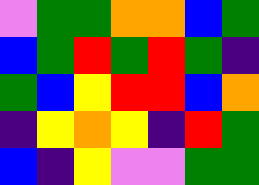[["violet", "green", "green", "orange", "orange", "blue", "green"], ["blue", "green", "red", "green", "red", "green", "indigo"], ["green", "blue", "yellow", "red", "red", "blue", "orange"], ["indigo", "yellow", "orange", "yellow", "indigo", "red", "green"], ["blue", "indigo", "yellow", "violet", "violet", "green", "green"]]